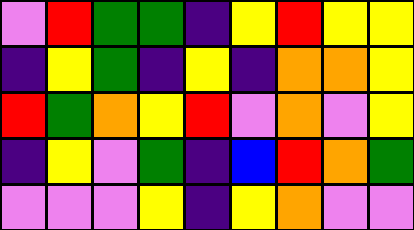[["violet", "red", "green", "green", "indigo", "yellow", "red", "yellow", "yellow"], ["indigo", "yellow", "green", "indigo", "yellow", "indigo", "orange", "orange", "yellow"], ["red", "green", "orange", "yellow", "red", "violet", "orange", "violet", "yellow"], ["indigo", "yellow", "violet", "green", "indigo", "blue", "red", "orange", "green"], ["violet", "violet", "violet", "yellow", "indigo", "yellow", "orange", "violet", "violet"]]